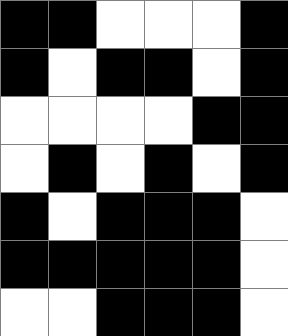[["black", "black", "white", "white", "white", "black"], ["black", "white", "black", "black", "white", "black"], ["white", "white", "white", "white", "black", "black"], ["white", "black", "white", "black", "white", "black"], ["black", "white", "black", "black", "black", "white"], ["black", "black", "black", "black", "black", "white"], ["white", "white", "black", "black", "black", "white"]]